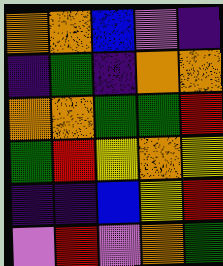[["orange", "orange", "blue", "violet", "indigo"], ["indigo", "green", "indigo", "orange", "orange"], ["orange", "orange", "green", "green", "red"], ["green", "red", "yellow", "orange", "yellow"], ["indigo", "indigo", "blue", "yellow", "red"], ["violet", "red", "violet", "orange", "green"]]